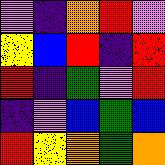[["violet", "indigo", "orange", "red", "violet"], ["yellow", "blue", "red", "indigo", "red"], ["red", "indigo", "green", "violet", "red"], ["indigo", "violet", "blue", "green", "blue"], ["red", "yellow", "orange", "green", "orange"]]